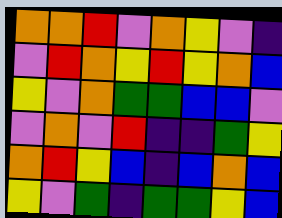[["orange", "orange", "red", "violet", "orange", "yellow", "violet", "indigo"], ["violet", "red", "orange", "yellow", "red", "yellow", "orange", "blue"], ["yellow", "violet", "orange", "green", "green", "blue", "blue", "violet"], ["violet", "orange", "violet", "red", "indigo", "indigo", "green", "yellow"], ["orange", "red", "yellow", "blue", "indigo", "blue", "orange", "blue"], ["yellow", "violet", "green", "indigo", "green", "green", "yellow", "blue"]]